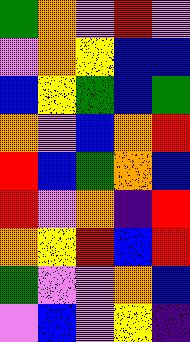[["green", "orange", "violet", "red", "violet"], ["violet", "orange", "yellow", "blue", "blue"], ["blue", "yellow", "green", "blue", "green"], ["orange", "violet", "blue", "orange", "red"], ["red", "blue", "green", "orange", "blue"], ["red", "violet", "orange", "indigo", "red"], ["orange", "yellow", "red", "blue", "red"], ["green", "violet", "violet", "orange", "blue"], ["violet", "blue", "violet", "yellow", "indigo"]]